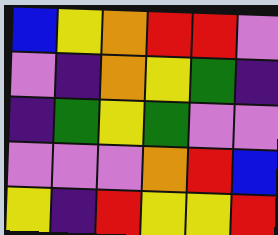[["blue", "yellow", "orange", "red", "red", "violet"], ["violet", "indigo", "orange", "yellow", "green", "indigo"], ["indigo", "green", "yellow", "green", "violet", "violet"], ["violet", "violet", "violet", "orange", "red", "blue"], ["yellow", "indigo", "red", "yellow", "yellow", "red"]]